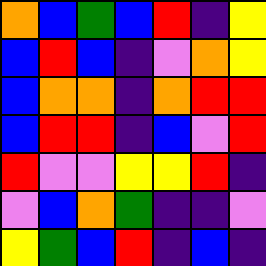[["orange", "blue", "green", "blue", "red", "indigo", "yellow"], ["blue", "red", "blue", "indigo", "violet", "orange", "yellow"], ["blue", "orange", "orange", "indigo", "orange", "red", "red"], ["blue", "red", "red", "indigo", "blue", "violet", "red"], ["red", "violet", "violet", "yellow", "yellow", "red", "indigo"], ["violet", "blue", "orange", "green", "indigo", "indigo", "violet"], ["yellow", "green", "blue", "red", "indigo", "blue", "indigo"]]